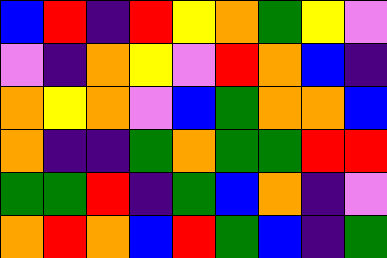[["blue", "red", "indigo", "red", "yellow", "orange", "green", "yellow", "violet"], ["violet", "indigo", "orange", "yellow", "violet", "red", "orange", "blue", "indigo"], ["orange", "yellow", "orange", "violet", "blue", "green", "orange", "orange", "blue"], ["orange", "indigo", "indigo", "green", "orange", "green", "green", "red", "red"], ["green", "green", "red", "indigo", "green", "blue", "orange", "indigo", "violet"], ["orange", "red", "orange", "blue", "red", "green", "blue", "indigo", "green"]]